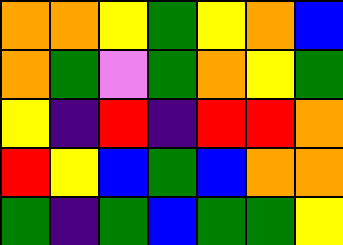[["orange", "orange", "yellow", "green", "yellow", "orange", "blue"], ["orange", "green", "violet", "green", "orange", "yellow", "green"], ["yellow", "indigo", "red", "indigo", "red", "red", "orange"], ["red", "yellow", "blue", "green", "blue", "orange", "orange"], ["green", "indigo", "green", "blue", "green", "green", "yellow"]]